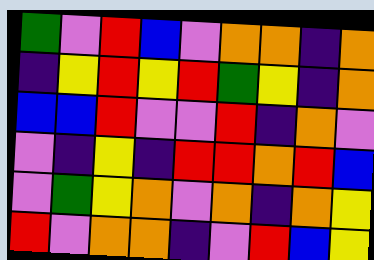[["green", "violet", "red", "blue", "violet", "orange", "orange", "indigo", "orange"], ["indigo", "yellow", "red", "yellow", "red", "green", "yellow", "indigo", "orange"], ["blue", "blue", "red", "violet", "violet", "red", "indigo", "orange", "violet"], ["violet", "indigo", "yellow", "indigo", "red", "red", "orange", "red", "blue"], ["violet", "green", "yellow", "orange", "violet", "orange", "indigo", "orange", "yellow"], ["red", "violet", "orange", "orange", "indigo", "violet", "red", "blue", "yellow"]]